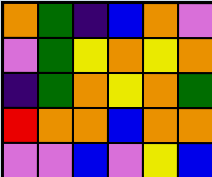[["orange", "green", "indigo", "blue", "orange", "violet"], ["violet", "green", "yellow", "orange", "yellow", "orange"], ["indigo", "green", "orange", "yellow", "orange", "green"], ["red", "orange", "orange", "blue", "orange", "orange"], ["violet", "violet", "blue", "violet", "yellow", "blue"]]